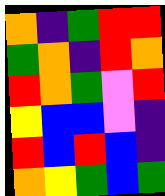[["orange", "indigo", "green", "red", "red"], ["green", "orange", "indigo", "red", "orange"], ["red", "orange", "green", "violet", "red"], ["yellow", "blue", "blue", "violet", "indigo"], ["red", "blue", "red", "blue", "indigo"], ["orange", "yellow", "green", "blue", "green"]]